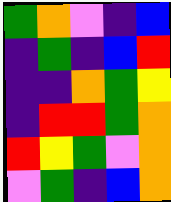[["green", "orange", "violet", "indigo", "blue"], ["indigo", "green", "indigo", "blue", "red"], ["indigo", "indigo", "orange", "green", "yellow"], ["indigo", "red", "red", "green", "orange"], ["red", "yellow", "green", "violet", "orange"], ["violet", "green", "indigo", "blue", "orange"]]